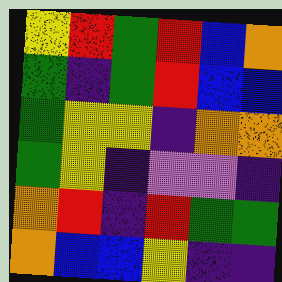[["yellow", "red", "green", "red", "blue", "orange"], ["green", "indigo", "green", "red", "blue", "blue"], ["green", "yellow", "yellow", "indigo", "orange", "orange"], ["green", "yellow", "indigo", "violet", "violet", "indigo"], ["orange", "red", "indigo", "red", "green", "green"], ["orange", "blue", "blue", "yellow", "indigo", "indigo"]]